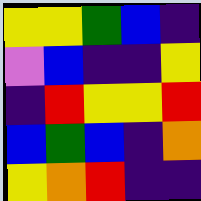[["yellow", "yellow", "green", "blue", "indigo"], ["violet", "blue", "indigo", "indigo", "yellow"], ["indigo", "red", "yellow", "yellow", "red"], ["blue", "green", "blue", "indigo", "orange"], ["yellow", "orange", "red", "indigo", "indigo"]]